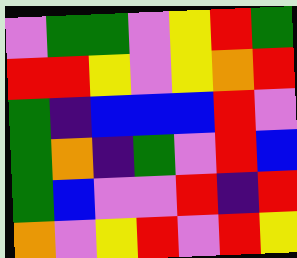[["violet", "green", "green", "violet", "yellow", "red", "green"], ["red", "red", "yellow", "violet", "yellow", "orange", "red"], ["green", "indigo", "blue", "blue", "blue", "red", "violet"], ["green", "orange", "indigo", "green", "violet", "red", "blue"], ["green", "blue", "violet", "violet", "red", "indigo", "red"], ["orange", "violet", "yellow", "red", "violet", "red", "yellow"]]